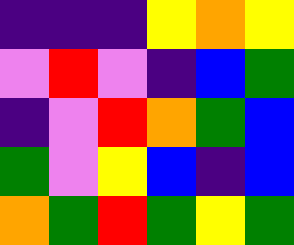[["indigo", "indigo", "indigo", "yellow", "orange", "yellow"], ["violet", "red", "violet", "indigo", "blue", "green"], ["indigo", "violet", "red", "orange", "green", "blue"], ["green", "violet", "yellow", "blue", "indigo", "blue"], ["orange", "green", "red", "green", "yellow", "green"]]